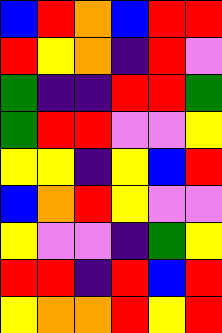[["blue", "red", "orange", "blue", "red", "red"], ["red", "yellow", "orange", "indigo", "red", "violet"], ["green", "indigo", "indigo", "red", "red", "green"], ["green", "red", "red", "violet", "violet", "yellow"], ["yellow", "yellow", "indigo", "yellow", "blue", "red"], ["blue", "orange", "red", "yellow", "violet", "violet"], ["yellow", "violet", "violet", "indigo", "green", "yellow"], ["red", "red", "indigo", "red", "blue", "red"], ["yellow", "orange", "orange", "red", "yellow", "red"]]